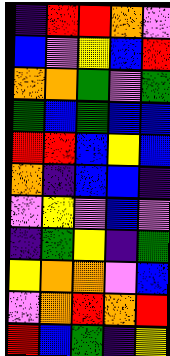[["indigo", "red", "red", "orange", "violet"], ["blue", "violet", "yellow", "blue", "red"], ["orange", "orange", "green", "violet", "green"], ["green", "blue", "green", "blue", "blue"], ["red", "red", "blue", "yellow", "blue"], ["orange", "indigo", "blue", "blue", "indigo"], ["violet", "yellow", "violet", "blue", "violet"], ["indigo", "green", "yellow", "indigo", "green"], ["yellow", "orange", "orange", "violet", "blue"], ["violet", "orange", "red", "orange", "red"], ["red", "blue", "green", "indigo", "yellow"]]